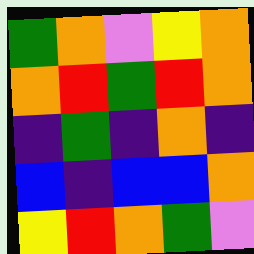[["green", "orange", "violet", "yellow", "orange"], ["orange", "red", "green", "red", "orange"], ["indigo", "green", "indigo", "orange", "indigo"], ["blue", "indigo", "blue", "blue", "orange"], ["yellow", "red", "orange", "green", "violet"]]